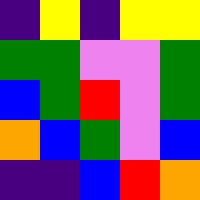[["indigo", "yellow", "indigo", "yellow", "yellow"], ["green", "green", "violet", "violet", "green"], ["blue", "green", "red", "violet", "green"], ["orange", "blue", "green", "violet", "blue"], ["indigo", "indigo", "blue", "red", "orange"]]